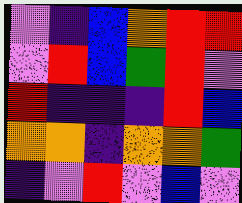[["violet", "indigo", "blue", "orange", "red", "red"], ["violet", "red", "blue", "green", "red", "violet"], ["red", "indigo", "indigo", "indigo", "red", "blue"], ["orange", "orange", "indigo", "orange", "orange", "green"], ["indigo", "violet", "red", "violet", "blue", "violet"]]